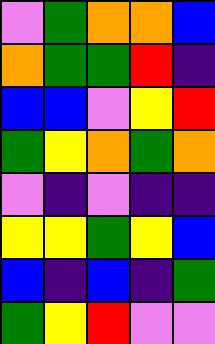[["violet", "green", "orange", "orange", "blue"], ["orange", "green", "green", "red", "indigo"], ["blue", "blue", "violet", "yellow", "red"], ["green", "yellow", "orange", "green", "orange"], ["violet", "indigo", "violet", "indigo", "indigo"], ["yellow", "yellow", "green", "yellow", "blue"], ["blue", "indigo", "blue", "indigo", "green"], ["green", "yellow", "red", "violet", "violet"]]